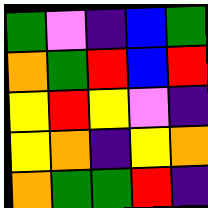[["green", "violet", "indigo", "blue", "green"], ["orange", "green", "red", "blue", "red"], ["yellow", "red", "yellow", "violet", "indigo"], ["yellow", "orange", "indigo", "yellow", "orange"], ["orange", "green", "green", "red", "indigo"]]